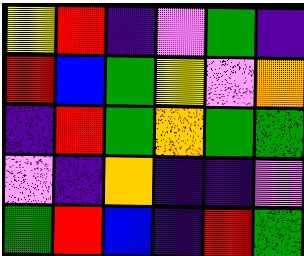[["yellow", "red", "indigo", "violet", "green", "indigo"], ["red", "blue", "green", "yellow", "violet", "orange"], ["indigo", "red", "green", "orange", "green", "green"], ["violet", "indigo", "orange", "indigo", "indigo", "violet"], ["green", "red", "blue", "indigo", "red", "green"]]